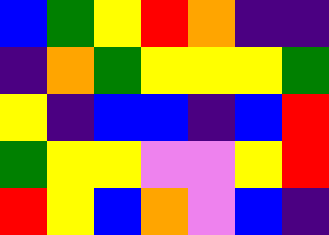[["blue", "green", "yellow", "red", "orange", "indigo", "indigo"], ["indigo", "orange", "green", "yellow", "yellow", "yellow", "green"], ["yellow", "indigo", "blue", "blue", "indigo", "blue", "red"], ["green", "yellow", "yellow", "violet", "violet", "yellow", "red"], ["red", "yellow", "blue", "orange", "violet", "blue", "indigo"]]